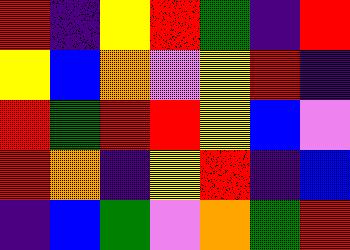[["red", "indigo", "yellow", "red", "green", "indigo", "red"], ["yellow", "blue", "orange", "violet", "yellow", "red", "indigo"], ["red", "green", "red", "red", "yellow", "blue", "violet"], ["red", "orange", "indigo", "yellow", "red", "indigo", "blue"], ["indigo", "blue", "green", "violet", "orange", "green", "red"]]